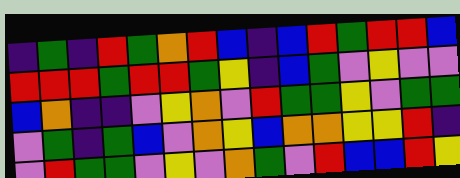[["indigo", "green", "indigo", "red", "green", "orange", "red", "blue", "indigo", "blue", "red", "green", "red", "red", "blue"], ["red", "red", "red", "green", "red", "red", "green", "yellow", "indigo", "blue", "green", "violet", "yellow", "violet", "violet"], ["blue", "orange", "indigo", "indigo", "violet", "yellow", "orange", "violet", "red", "green", "green", "yellow", "violet", "green", "green"], ["violet", "green", "indigo", "green", "blue", "violet", "orange", "yellow", "blue", "orange", "orange", "yellow", "yellow", "red", "indigo"], ["violet", "red", "green", "green", "violet", "yellow", "violet", "orange", "green", "violet", "red", "blue", "blue", "red", "yellow"]]